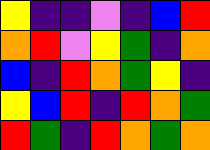[["yellow", "indigo", "indigo", "violet", "indigo", "blue", "red"], ["orange", "red", "violet", "yellow", "green", "indigo", "orange"], ["blue", "indigo", "red", "orange", "green", "yellow", "indigo"], ["yellow", "blue", "red", "indigo", "red", "orange", "green"], ["red", "green", "indigo", "red", "orange", "green", "orange"]]